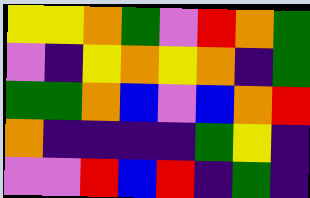[["yellow", "yellow", "orange", "green", "violet", "red", "orange", "green"], ["violet", "indigo", "yellow", "orange", "yellow", "orange", "indigo", "green"], ["green", "green", "orange", "blue", "violet", "blue", "orange", "red"], ["orange", "indigo", "indigo", "indigo", "indigo", "green", "yellow", "indigo"], ["violet", "violet", "red", "blue", "red", "indigo", "green", "indigo"]]